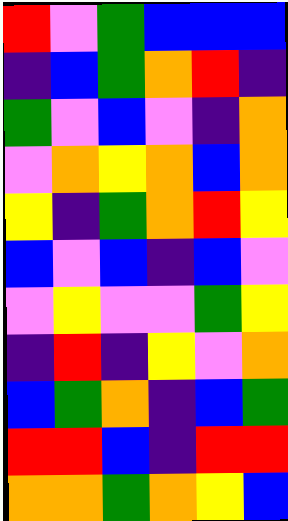[["red", "violet", "green", "blue", "blue", "blue"], ["indigo", "blue", "green", "orange", "red", "indigo"], ["green", "violet", "blue", "violet", "indigo", "orange"], ["violet", "orange", "yellow", "orange", "blue", "orange"], ["yellow", "indigo", "green", "orange", "red", "yellow"], ["blue", "violet", "blue", "indigo", "blue", "violet"], ["violet", "yellow", "violet", "violet", "green", "yellow"], ["indigo", "red", "indigo", "yellow", "violet", "orange"], ["blue", "green", "orange", "indigo", "blue", "green"], ["red", "red", "blue", "indigo", "red", "red"], ["orange", "orange", "green", "orange", "yellow", "blue"]]